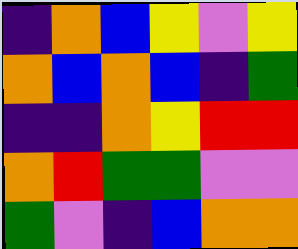[["indigo", "orange", "blue", "yellow", "violet", "yellow"], ["orange", "blue", "orange", "blue", "indigo", "green"], ["indigo", "indigo", "orange", "yellow", "red", "red"], ["orange", "red", "green", "green", "violet", "violet"], ["green", "violet", "indigo", "blue", "orange", "orange"]]